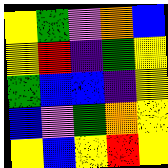[["yellow", "green", "violet", "orange", "blue"], ["yellow", "red", "indigo", "green", "yellow"], ["green", "blue", "blue", "indigo", "yellow"], ["blue", "violet", "green", "orange", "yellow"], ["yellow", "blue", "yellow", "red", "yellow"]]